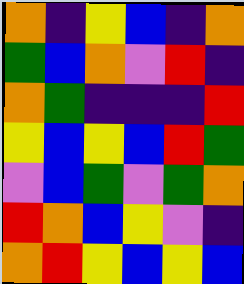[["orange", "indigo", "yellow", "blue", "indigo", "orange"], ["green", "blue", "orange", "violet", "red", "indigo"], ["orange", "green", "indigo", "indigo", "indigo", "red"], ["yellow", "blue", "yellow", "blue", "red", "green"], ["violet", "blue", "green", "violet", "green", "orange"], ["red", "orange", "blue", "yellow", "violet", "indigo"], ["orange", "red", "yellow", "blue", "yellow", "blue"]]